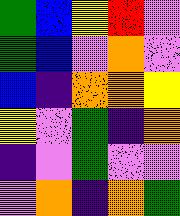[["green", "blue", "yellow", "red", "violet"], ["green", "blue", "violet", "orange", "violet"], ["blue", "indigo", "orange", "orange", "yellow"], ["yellow", "violet", "green", "indigo", "orange"], ["indigo", "violet", "green", "violet", "violet"], ["violet", "orange", "indigo", "orange", "green"]]